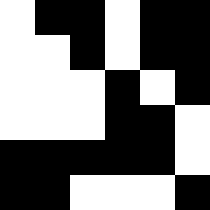[["white", "black", "black", "white", "black", "black"], ["white", "white", "black", "white", "black", "black"], ["white", "white", "white", "black", "white", "black"], ["white", "white", "white", "black", "black", "white"], ["black", "black", "black", "black", "black", "white"], ["black", "black", "white", "white", "white", "black"]]